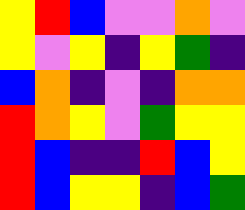[["yellow", "red", "blue", "violet", "violet", "orange", "violet"], ["yellow", "violet", "yellow", "indigo", "yellow", "green", "indigo"], ["blue", "orange", "indigo", "violet", "indigo", "orange", "orange"], ["red", "orange", "yellow", "violet", "green", "yellow", "yellow"], ["red", "blue", "indigo", "indigo", "red", "blue", "yellow"], ["red", "blue", "yellow", "yellow", "indigo", "blue", "green"]]